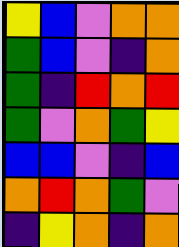[["yellow", "blue", "violet", "orange", "orange"], ["green", "blue", "violet", "indigo", "orange"], ["green", "indigo", "red", "orange", "red"], ["green", "violet", "orange", "green", "yellow"], ["blue", "blue", "violet", "indigo", "blue"], ["orange", "red", "orange", "green", "violet"], ["indigo", "yellow", "orange", "indigo", "orange"]]